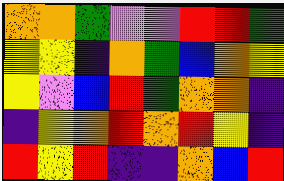[["orange", "orange", "green", "violet", "violet", "red", "red", "green"], ["yellow", "yellow", "indigo", "orange", "green", "blue", "orange", "yellow"], ["yellow", "violet", "blue", "red", "green", "orange", "orange", "indigo"], ["indigo", "yellow", "orange", "red", "orange", "red", "yellow", "indigo"], ["red", "yellow", "red", "indigo", "indigo", "orange", "blue", "red"]]